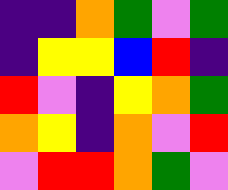[["indigo", "indigo", "orange", "green", "violet", "green"], ["indigo", "yellow", "yellow", "blue", "red", "indigo"], ["red", "violet", "indigo", "yellow", "orange", "green"], ["orange", "yellow", "indigo", "orange", "violet", "red"], ["violet", "red", "red", "orange", "green", "violet"]]